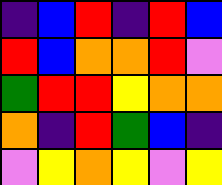[["indigo", "blue", "red", "indigo", "red", "blue"], ["red", "blue", "orange", "orange", "red", "violet"], ["green", "red", "red", "yellow", "orange", "orange"], ["orange", "indigo", "red", "green", "blue", "indigo"], ["violet", "yellow", "orange", "yellow", "violet", "yellow"]]